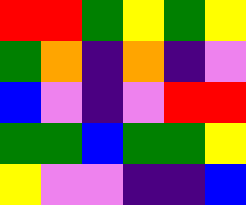[["red", "red", "green", "yellow", "green", "yellow"], ["green", "orange", "indigo", "orange", "indigo", "violet"], ["blue", "violet", "indigo", "violet", "red", "red"], ["green", "green", "blue", "green", "green", "yellow"], ["yellow", "violet", "violet", "indigo", "indigo", "blue"]]